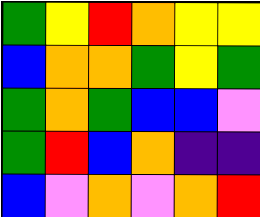[["green", "yellow", "red", "orange", "yellow", "yellow"], ["blue", "orange", "orange", "green", "yellow", "green"], ["green", "orange", "green", "blue", "blue", "violet"], ["green", "red", "blue", "orange", "indigo", "indigo"], ["blue", "violet", "orange", "violet", "orange", "red"]]